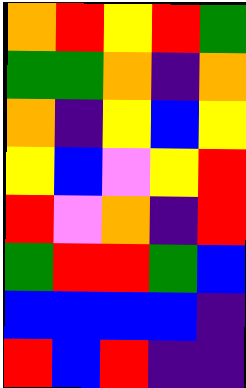[["orange", "red", "yellow", "red", "green"], ["green", "green", "orange", "indigo", "orange"], ["orange", "indigo", "yellow", "blue", "yellow"], ["yellow", "blue", "violet", "yellow", "red"], ["red", "violet", "orange", "indigo", "red"], ["green", "red", "red", "green", "blue"], ["blue", "blue", "blue", "blue", "indigo"], ["red", "blue", "red", "indigo", "indigo"]]